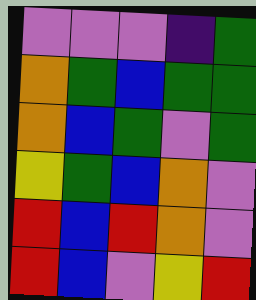[["violet", "violet", "violet", "indigo", "green"], ["orange", "green", "blue", "green", "green"], ["orange", "blue", "green", "violet", "green"], ["yellow", "green", "blue", "orange", "violet"], ["red", "blue", "red", "orange", "violet"], ["red", "blue", "violet", "yellow", "red"]]